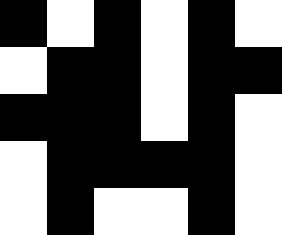[["black", "white", "black", "white", "black", "white"], ["white", "black", "black", "white", "black", "black"], ["black", "black", "black", "white", "black", "white"], ["white", "black", "black", "black", "black", "white"], ["white", "black", "white", "white", "black", "white"]]